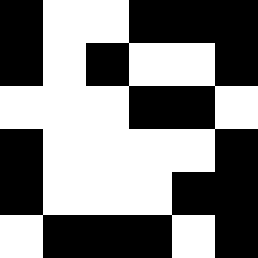[["black", "white", "white", "black", "black", "black"], ["black", "white", "black", "white", "white", "black"], ["white", "white", "white", "black", "black", "white"], ["black", "white", "white", "white", "white", "black"], ["black", "white", "white", "white", "black", "black"], ["white", "black", "black", "black", "white", "black"]]